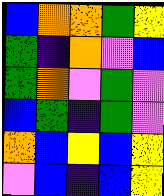[["blue", "orange", "orange", "green", "yellow"], ["green", "indigo", "orange", "violet", "blue"], ["green", "orange", "violet", "green", "violet"], ["blue", "green", "indigo", "green", "violet"], ["orange", "blue", "yellow", "blue", "yellow"], ["violet", "blue", "indigo", "blue", "yellow"]]